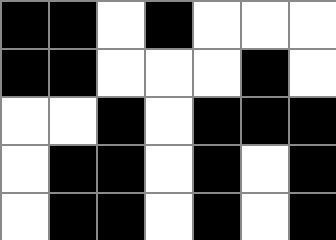[["black", "black", "white", "black", "white", "white", "white"], ["black", "black", "white", "white", "white", "black", "white"], ["white", "white", "black", "white", "black", "black", "black"], ["white", "black", "black", "white", "black", "white", "black"], ["white", "black", "black", "white", "black", "white", "black"]]